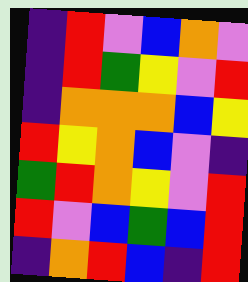[["indigo", "red", "violet", "blue", "orange", "violet"], ["indigo", "red", "green", "yellow", "violet", "red"], ["indigo", "orange", "orange", "orange", "blue", "yellow"], ["red", "yellow", "orange", "blue", "violet", "indigo"], ["green", "red", "orange", "yellow", "violet", "red"], ["red", "violet", "blue", "green", "blue", "red"], ["indigo", "orange", "red", "blue", "indigo", "red"]]